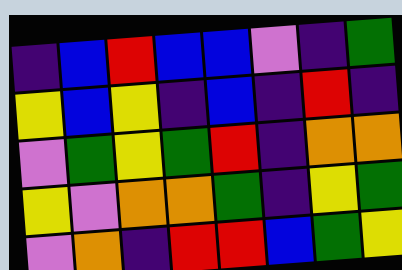[["indigo", "blue", "red", "blue", "blue", "violet", "indigo", "green"], ["yellow", "blue", "yellow", "indigo", "blue", "indigo", "red", "indigo"], ["violet", "green", "yellow", "green", "red", "indigo", "orange", "orange"], ["yellow", "violet", "orange", "orange", "green", "indigo", "yellow", "green"], ["violet", "orange", "indigo", "red", "red", "blue", "green", "yellow"]]